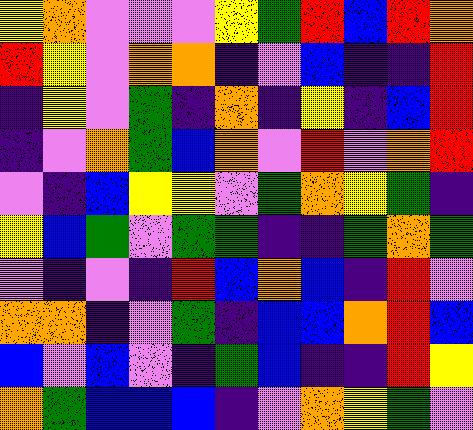[["yellow", "orange", "violet", "violet", "violet", "yellow", "green", "red", "blue", "red", "orange"], ["red", "yellow", "violet", "orange", "orange", "indigo", "violet", "blue", "indigo", "indigo", "red"], ["indigo", "yellow", "violet", "green", "indigo", "orange", "indigo", "yellow", "indigo", "blue", "red"], ["indigo", "violet", "orange", "green", "blue", "orange", "violet", "red", "violet", "orange", "red"], ["violet", "indigo", "blue", "yellow", "yellow", "violet", "green", "orange", "yellow", "green", "indigo"], ["yellow", "blue", "green", "violet", "green", "green", "indigo", "indigo", "green", "orange", "green"], ["violet", "indigo", "violet", "indigo", "red", "blue", "orange", "blue", "indigo", "red", "violet"], ["orange", "orange", "indigo", "violet", "green", "indigo", "blue", "blue", "orange", "red", "blue"], ["blue", "violet", "blue", "violet", "indigo", "green", "blue", "indigo", "indigo", "red", "yellow"], ["orange", "green", "blue", "blue", "blue", "indigo", "violet", "orange", "yellow", "green", "violet"]]